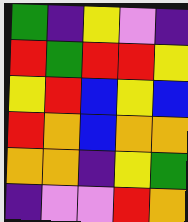[["green", "indigo", "yellow", "violet", "indigo"], ["red", "green", "red", "red", "yellow"], ["yellow", "red", "blue", "yellow", "blue"], ["red", "orange", "blue", "orange", "orange"], ["orange", "orange", "indigo", "yellow", "green"], ["indigo", "violet", "violet", "red", "orange"]]